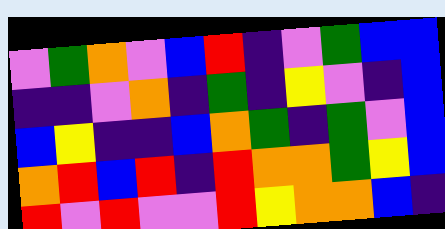[["violet", "green", "orange", "violet", "blue", "red", "indigo", "violet", "green", "blue", "blue"], ["indigo", "indigo", "violet", "orange", "indigo", "green", "indigo", "yellow", "violet", "indigo", "blue"], ["blue", "yellow", "indigo", "indigo", "blue", "orange", "green", "indigo", "green", "violet", "blue"], ["orange", "red", "blue", "red", "indigo", "red", "orange", "orange", "green", "yellow", "blue"], ["red", "violet", "red", "violet", "violet", "red", "yellow", "orange", "orange", "blue", "indigo"]]